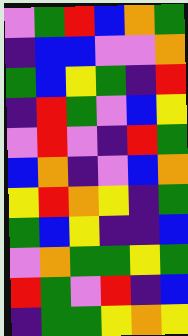[["violet", "green", "red", "blue", "orange", "green"], ["indigo", "blue", "blue", "violet", "violet", "orange"], ["green", "blue", "yellow", "green", "indigo", "red"], ["indigo", "red", "green", "violet", "blue", "yellow"], ["violet", "red", "violet", "indigo", "red", "green"], ["blue", "orange", "indigo", "violet", "blue", "orange"], ["yellow", "red", "orange", "yellow", "indigo", "green"], ["green", "blue", "yellow", "indigo", "indigo", "blue"], ["violet", "orange", "green", "green", "yellow", "green"], ["red", "green", "violet", "red", "indigo", "blue"], ["indigo", "green", "green", "yellow", "orange", "yellow"]]